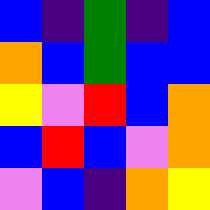[["blue", "indigo", "green", "indigo", "blue"], ["orange", "blue", "green", "blue", "blue"], ["yellow", "violet", "red", "blue", "orange"], ["blue", "red", "blue", "violet", "orange"], ["violet", "blue", "indigo", "orange", "yellow"]]